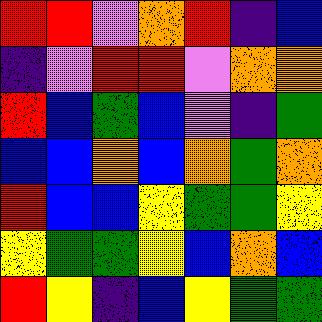[["red", "red", "violet", "orange", "red", "indigo", "blue"], ["indigo", "violet", "red", "red", "violet", "orange", "orange"], ["red", "blue", "green", "blue", "violet", "indigo", "green"], ["blue", "blue", "orange", "blue", "orange", "green", "orange"], ["red", "blue", "blue", "yellow", "green", "green", "yellow"], ["yellow", "green", "green", "yellow", "blue", "orange", "blue"], ["red", "yellow", "indigo", "blue", "yellow", "green", "green"]]